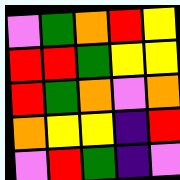[["violet", "green", "orange", "red", "yellow"], ["red", "red", "green", "yellow", "yellow"], ["red", "green", "orange", "violet", "orange"], ["orange", "yellow", "yellow", "indigo", "red"], ["violet", "red", "green", "indigo", "violet"]]